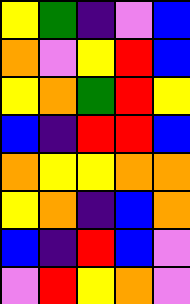[["yellow", "green", "indigo", "violet", "blue"], ["orange", "violet", "yellow", "red", "blue"], ["yellow", "orange", "green", "red", "yellow"], ["blue", "indigo", "red", "red", "blue"], ["orange", "yellow", "yellow", "orange", "orange"], ["yellow", "orange", "indigo", "blue", "orange"], ["blue", "indigo", "red", "blue", "violet"], ["violet", "red", "yellow", "orange", "violet"]]